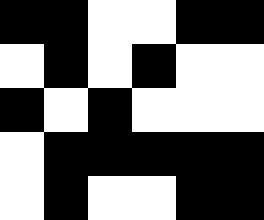[["black", "black", "white", "white", "black", "black"], ["white", "black", "white", "black", "white", "white"], ["black", "white", "black", "white", "white", "white"], ["white", "black", "black", "black", "black", "black"], ["white", "black", "white", "white", "black", "black"]]